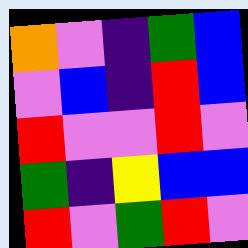[["orange", "violet", "indigo", "green", "blue"], ["violet", "blue", "indigo", "red", "blue"], ["red", "violet", "violet", "red", "violet"], ["green", "indigo", "yellow", "blue", "blue"], ["red", "violet", "green", "red", "violet"]]